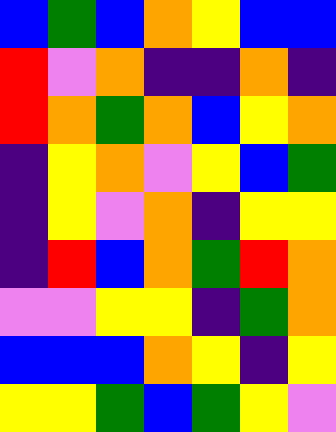[["blue", "green", "blue", "orange", "yellow", "blue", "blue"], ["red", "violet", "orange", "indigo", "indigo", "orange", "indigo"], ["red", "orange", "green", "orange", "blue", "yellow", "orange"], ["indigo", "yellow", "orange", "violet", "yellow", "blue", "green"], ["indigo", "yellow", "violet", "orange", "indigo", "yellow", "yellow"], ["indigo", "red", "blue", "orange", "green", "red", "orange"], ["violet", "violet", "yellow", "yellow", "indigo", "green", "orange"], ["blue", "blue", "blue", "orange", "yellow", "indigo", "yellow"], ["yellow", "yellow", "green", "blue", "green", "yellow", "violet"]]